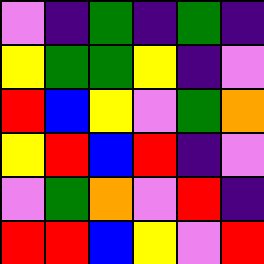[["violet", "indigo", "green", "indigo", "green", "indigo"], ["yellow", "green", "green", "yellow", "indigo", "violet"], ["red", "blue", "yellow", "violet", "green", "orange"], ["yellow", "red", "blue", "red", "indigo", "violet"], ["violet", "green", "orange", "violet", "red", "indigo"], ["red", "red", "blue", "yellow", "violet", "red"]]